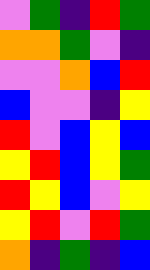[["violet", "green", "indigo", "red", "green"], ["orange", "orange", "green", "violet", "indigo"], ["violet", "violet", "orange", "blue", "red"], ["blue", "violet", "violet", "indigo", "yellow"], ["red", "violet", "blue", "yellow", "blue"], ["yellow", "red", "blue", "yellow", "green"], ["red", "yellow", "blue", "violet", "yellow"], ["yellow", "red", "violet", "red", "green"], ["orange", "indigo", "green", "indigo", "blue"]]